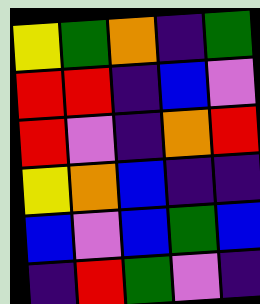[["yellow", "green", "orange", "indigo", "green"], ["red", "red", "indigo", "blue", "violet"], ["red", "violet", "indigo", "orange", "red"], ["yellow", "orange", "blue", "indigo", "indigo"], ["blue", "violet", "blue", "green", "blue"], ["indigo", "red", "green", "violet", "indigo"]]